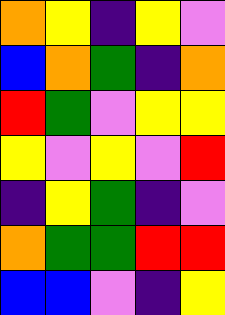[["orange", "yellow", "indigo", "yellow", "violet"], ["blue", "orange", "green", "indigo", "orange"], ["red", "green", "violet", "yellow", "yellow"], ["yellow", "violet", "yellow", "violet", "red"], ["indigo", "yellow", "green", "indigo", "violet"], ["orange", "green", "green", "red", "red"], ["blue", "blue", "violet", "indigo", "yellow"]]